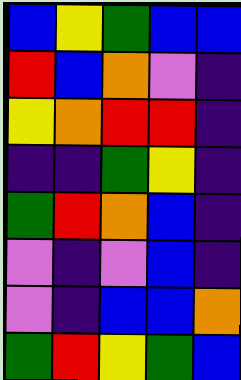[["blue", "yellow", "green", "blue", "blue"], ["red", "blue", "orange", "violet", "indigo"], ["yellow", "orange", "red", "red", "indigo"], ["indigo", "indigo", "green", "yellow", "indigo"], ["green", "red", "orange", "blue", "indigo"], ["violet", "indigo", "violet", "blue", "indigo"], ["violet", "indigo", "blue", "blue", "orange"], ["green", "red", "yellow", "green", "blue"]]